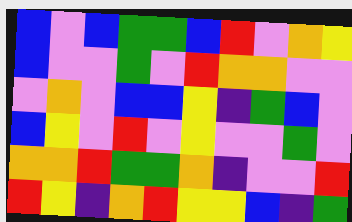[["blue", "violet", "blue", "green", "green", "blue", "red", "violet", "orange", "yellow"], ["blue", "violet", "violet", "green", "violet", "red", "orange", "orange", "violet", "violet"], ["violet", "orange", "violet", "blue", "blue", "yellow", "indigo", "green", "blue", "violet"], ["blue", "yellow", "violet", "red", "violet", "yellow", "violet", "violet", "green", "violet"], ["orange", "orange", "red", "green", "green", "orange", "indigo", "violet", "violet", "red"], ["red", "yellow", "indigo", "orange", "red", "yellow", "yellow", "blue", "indigo", "green"]]